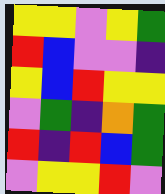[["yellow", "yellow", "violet", "yellow", "green"], ["red", "blue", "violet", "violet", "indigo"], ["yellow", "blue", "red", "yellow", "yellow"], ["violet", "green", "indigo", "orange", "green"], ["red", "indigo", "red", "blue", "green"], ["violet", "yellow", "yellow", "red", "violet"]]